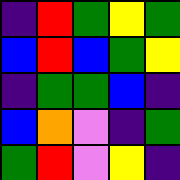[["indigo", "red", "green", "yellow", "green"], ["blue", "red", "blue", "green", "yellow"], ["indigo", "green", "green", "blue", "indigo"], ["blue", "orange", "violet", "indigo", "green"], ["green", "red", "violet", "yellow", "indigo"]]